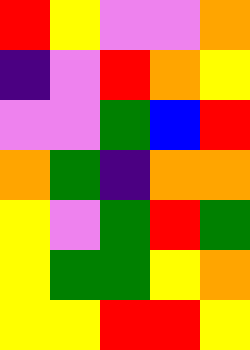[["red", "yellow", "violet", "violet", "orange"], ["indigo", "violet", "red", "orange", "yellow"], ["violet", "violet", "green", "blue", "red"], ["orange", "green", "indigo", "orange", "orange"], ["yellow", "violet", "green", "red", "green"], ["yellow", "green", "green", "yellow", "orange"], ["yellow", "yellow", "red", "red", "yellow"]]